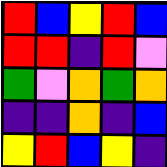[["red", "blue", "yellow", "red", "blue"], ["red", "red", "indigo", "red", "violet"], ["green", "violet", "orange", "green", "orange"], ["indigo", "indigo", "orange", "indigo", "blue"], ["yellow", "red", "blue", "yellow", "indigo"]]